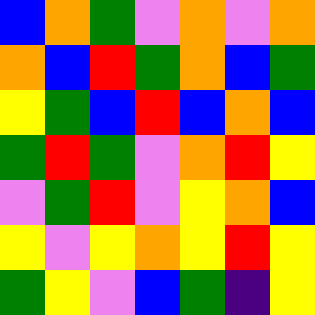[["blue", "orange", "green", "violet", "orange", "violet", "orange"], ["orange", "blue", "red", "green", "orange", "blue", "green"], ["yellow", "green", "blue", "red", "blue", "orange", "blue"], ["green", "red", "green", "violet", "orange", "red", "yellow"], ["violet", "green", "red", "violet", "yellow", "orange", "blue"], ["yellow", "violet", "yellow", "orange", "yellow", "red", "yellow"], ["green", "yellow", "violet", "blue", "green", "indigo", "yellow"]]